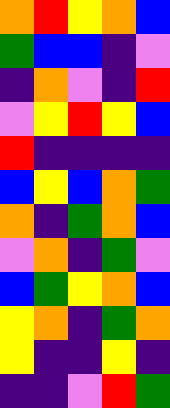[["orange", "red", "yellow", "orange", "blue"], ["green", "blue", "blue", "indigo", "violet"], ["indigo", "orange", "violet", "indigo", "red"], ["violet", "yellow", "red", "yellow", "blue"], ["red", "indigo", "indigo", "indigo", "indigo"], ["blue", "yellow", "blue", "orange", "green"], ["orange", "indigo", "green", "orange", "blue"], ["violet", "orange", "indigo", "green", "violet"], ["blue", "green", "yellow", "orange", "blue"], ["yellow", "orange", "indigo", "green", "orange"], ["yellow", "indigo", "indigo", "yellow", "indigo"], ["indigo", "indigo", "violet", "red", "green"]]